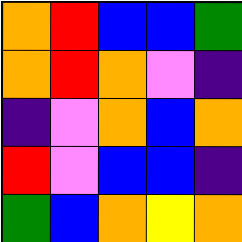[["orange", "red", "blue", "blue", "green"], ["orange", "red", "orange", "violet", "indigo"], ["indigo", "violet", "orange", "blue", "orange"], ["red", "violet", "blue", "blue", "indigo"], ["green", "blue", "orange", "yellow", "orange"]]